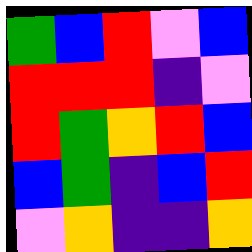[["green", "blue", "red", "violet", "blue"], ["red", "red", "red", "indigo", "violet"], ["red", "green", "orange", "red", "blue"], ["blue", "green", "indigo", "blue", "red"], ["violet", "orange", "indigo", "indigo", "orange"]]